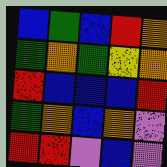[["blue", "green", "blue", "red", "orange"], ["green", "orange", "green", "yellow", "orange"], ["red", "blue", "blue", "blue", "red"], ["green", "orange", "blue", "orange", "violet"], ["red", "red", "violet", "blue", "violet"]]